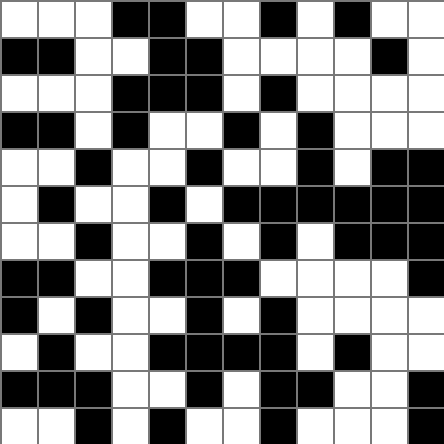[["white", "white", "white", "black", "black", "white", "white", "black", "white", "black", "white", "white"], ["black", "black", "white", "white", "black", "black", "white", "white", "white", "white", "black", "white"], ["white", "white", "white", "black", "black", "black", "white", "black", "white", "white", "white", "white"], ["black", "black", "white", "black", "white", "white", "black", "white", "black", "white", "white", "white"], ["white", "white", "black", "white", "white", "black", "white", "white", "black", "white", "black", "black"], ["white", "black", "white", "white", "black", "white", "black", "black", "black", "black", "black", "black"], ["white", "white", "black", "white", "white", "black", "white", "black", "white", "black", "black", "black"], ["black", "black", "white", "white", "black", "black", "black", "white", "white", "white", "white", "black"], ["black", "white", "black", "white", "white", "black", "white", "black", "white", "white", "white", "white"], ["white", "black", "white", "white", "black", "black", "black", "black", "white", "black", "white", "white"], ["black", "black", "black", "white", "white", "black", "white", "black", "black", "white", "white", "black"], ["white", "white", "black", "white", "black", "white", "white", "black", "white", "white", "white", "black"]]